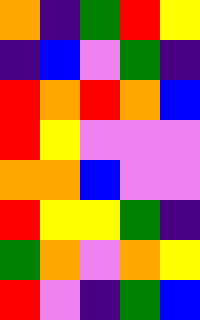[["orange", "indigo", "green", "red", "yellow"], ["indigo", "blue", "violet", "green", "indigo"], ["red", "orange", "red", "orange", "blue"], ["red", "yellow", "violet", "violet", "violet"], ["orange", "orange", "blue", "violet", "violet"], ["red", "yellow", "yellow", "green", "indigo"], ["green", "orange", "violet", "orange", "yellow"], ["red", "violet", "indigo", "green", "blue"]]